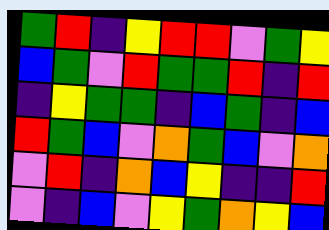[["green", "red", "indigo", "yellow", "red", "red", "violet", "green", "yellow"], ["blue", "green", "violet", "red", "green", "green", "red", "indigo", "red"], ["indigo", "yellow", "green", "green", "indigo", "blue", "green", "indigo", "blue"], ["red", "green", "blue", "violet", "orange", "green", "blue", "violet", "orange"], ["violet", "red", "indigo", "orange", "blue", "yellow", "indigo", "indigo", "red"], ["violet", "indigo", "blue", "violet", "yellow", "green", "orange", "yellow", "blue"]]